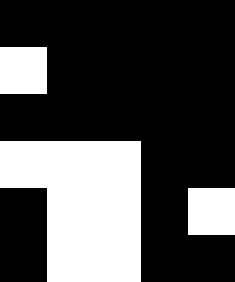[["black", "black", "black", "black", "black"], ["white", "black", "black", "black", "black"], ["black", "black", "black", "black", "black"], ["white", "white", "white", "black", "black"], ["black", "white", "white", "black", "white"], ["black", "white", "white", "black", "black"]]